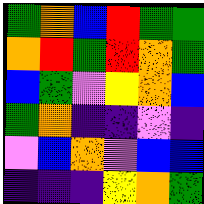[["green", "orange", "blue", "red", "green", "green"], ["orange", "red", "green", "red", "orange", "green"], ["blue", "green", "violet", "yellow", "orange", "blue"], ["green", "orange", "indigo", "indigo", "violet", "indigo"], ["violet", "blue", "orange", "violet", "blue", "blue"], ["indigo", "indigo", "indigo", "yellow", "orange", "green"]]